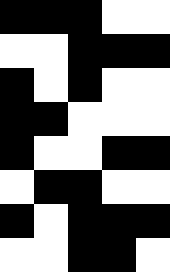[["black", "black", "black", "white", "white"], ["white", "white", "black", "black", "black"], ["black", "white", "black", "white", "white"], ["black", "black", "white", "white", "white"], ["black", "white", "white", "black", "black"], ["white", "black", "black", "white", "white"], ["black", "white", "black", "black", "black"], ["white", "white", "black", "black", "white"]]